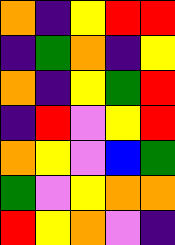[["orange", "indigo", "yellow", "red", "red"], ["indigo", "green", "orange", "indigo", "yellow"], ["orange", "indigo", "yellow", "green", "red"], ["indigo", "red", "violet", "yellow", "red"], ["orange", "yellow", "violet", "blue", "green"], ["green", "violet", "yellow", "orange", "orange"], ["red", "yellow", "orange", "violet", "indigo"]]